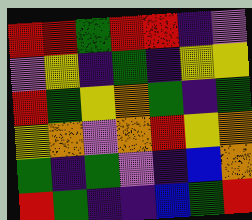[["red", "red", "green", "red", "red", "indigo", "violet"], ["violet", "yellow", "indigo", "green", "indigo", "yellow", "yellow"], ["red", "green", "yellow", "orange", "green", "indigo", "green"], ["yellow", "orange", "violet", "orange", "red", "yellow", "orange"], ["green", "indigo", "green", "violet", "indigo", "blue", "orange"], ["red", "green", "indigo", "indigo", "blue", "green", "red"]]